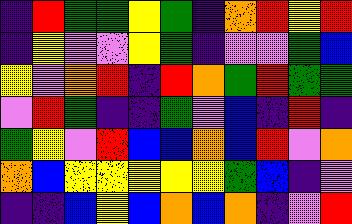[["indigo", "red", "green", "green", "yellow", "green", "indigo", "orange", "red", "yellow", "red"], ["indigo", "yellow", "violet", "violet", "yellow", "green", "indigo", "violet", "violet", "green", "blue"], ["yellow", "violet", "orange", "red", "indigo", "red", "orange", "green", "red", "green", "green"], ["violet", "red", "green", "indigo", "indigo", "green", "violet", "blue", "indigo", "red", "indigo"], ["green", "yellow", "violet", "red", "blue", "blue", "orange", "blue", "red", "violet", "orange"], ["orange", "blue", "yellow", "yellow", "yellow", "yellow", "yellow", "green", "blue", "indigo", "violet"], ["indigo", "indigo", "blue", "yellow", "blue", "orange", "blue", "orange", "indigo", "violet", "red"]]